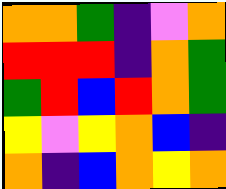[["orange", "orange", "green", "indigo", "violet", "orange"], ["red", "red", "red", "indigo", "orange", "green"], ["green", "red", "blue", "red", "orange", "green"], ["yellow", "violet", "yellow", "orange", "blue", "indigo"], ["orange", "indigo", "blue", "orange", "yellow", "orange"]]